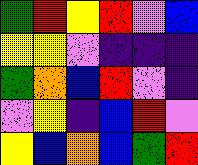[["green", "red", "yellow", "red", "violet", "blue"], ["yellow", "yellow", "violet", "indigo", "indigo", "indigo"], ["green", "orange", "blue", "red", "violet", "indigo"], ["violet", "yellow", "indigo", "blue", "red", "violet"], ["yellow", "blue", "orange", "blue", "green", "red"]]